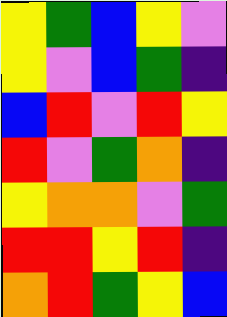[["yellow", "green", "blue", "yellow", "violet"], ["yellow", "violet", "blue", "green", "indigo"], ["blue", "red", "violet", "red", "yellow"], ["red", "violet", "green", "orange", "indigo"], ["yellow", "orange", "orange", "violet", "green"], ["red", "red", "yellow", "red", "indigo"], ["orange", "red", "green", "yellow", "blue"]]